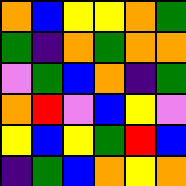[["orange", "blue", "yellow", "yellow", "orange", "green"], ["green", "indigo", "orange", "green", "orange", "orange"], ["violet", "green", "blue", "orange", "indigo", "green"], ["orange", "red", "violet", "blue", "yellow", "violet"], ["yellow", "blue", "yellow", "green", "red", "blue"], ["indigo", "green", "blue", "orange", "yellow", "orange"]]